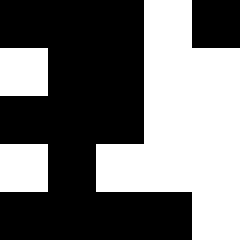[["black", "black", "black", "white", "black"], ["white", "black", "black", "white", "white"], ["black", "black", "black", "white", "white"], ["white", "black", "white", "white", "white"], ["black", "black", "black", "black", "white"]]